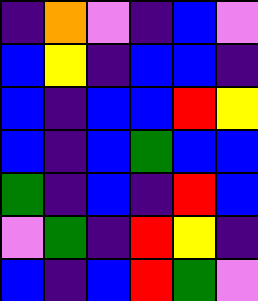[["indigo", "orange", "violet", "indigo", "blue", "violet"], ["blue", "yellow", "indigo", "blue", "blue", "indigo"], ["blue", "indigo", "blue", "blue", "red", "yellow"], ["blue", "indigo", "blue", "green", "blue", "blue"], ["green", "indigo", "blue", "indigo", "red", "blue"], ["violet", "green", "indigo", "red", "yellow", "indigo"], ["blue", "indigo", "blue", "red", "green", "violet"]]